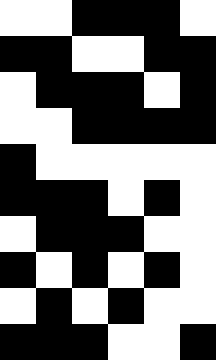[["white", "white", "black", "black", "black", "white"], ["black", "black", "white", "white", "black", "black"], ["white", "black", "black", "black", "white", "black"], ["white", "white", "black", "black", "black", "black"], ["black", "white", "white", "white", "white", "white"], ["black", "black", "black", "white", "black", "white"], ["white", "black", "black", "black", "white", "white"], ["black", "white", "black", "white", "black", "white"], ["white", "black", "white", "black", "white", "white"], ["black", "black", "black", "white", "white", "black"]]